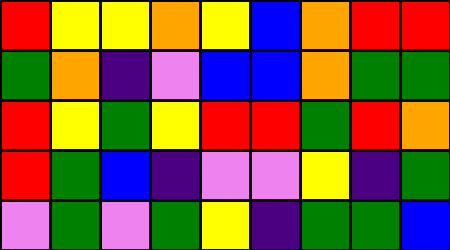[["red", "yellow", "yellow", "orange", "yellow", "blue", "orange", "red", "red"], ["green", "orange", "indigo", "violet", "blue", "blue", "orange", "green", "green"], ["red", "yellow", "green", "yellow", "red", "red", "green", "red", "orange"], ["red", "green", "blue", "indigo", "violet", "violet", "yellow", "indigo", "green"], ["violet", "green", "violet", "green", "yellow", "indigo", "green", "green", "blue"]]